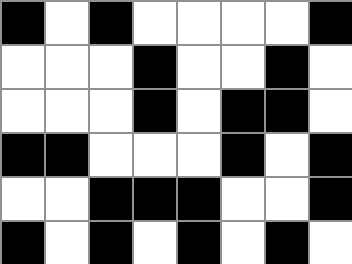[["black", "white", "black", "white", "white", "white", "white", "black"], ["white", "white", "white", "black", "white", "white", "black", "white"], ["white", "white", "white", "black", "white", "black", "black", "white"], ["black", "black", "white", "white", "white", "black", "white", "black"], ["white", "white", "black", "black", "black", "white", "white", "black"], ["black", "white", "black", "white", "black", "white", "black", "white"]]